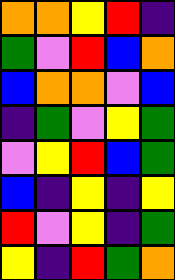[["orange", "orange", "yellow", "red", "indigo"], ["green", "violet", "red", "blue", "orange"], ["blue", "orange", "orange", "violet", "blue"], ["indigo", "green", "violet", "yellow", "green"], ["violet", "yellow", "red", "blue", "green"], ["blue", "indigo", "yellow", "indigo", "yellow"], ["red", "violet", "yellow", "indigo", "green"], ["yellow", "indigo", "red", "green", "orange"]]